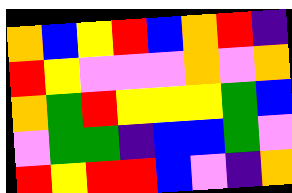[["orange", "blue", "yellow", "red", "blue", "orange", "red", "indigo"], ["red", "yellow", "violet", "violet", "violet", "orange", "violet", "orange"], ["orange", "green", "red", "yellow", "yellow", "yellow", "green", "blue"], ["violet", "green", "green", "indigo", "blue", "blue", "green", "violet"], ["red", "yellow", "red", "red", "blue", "violet", "indigo", "orange"]]